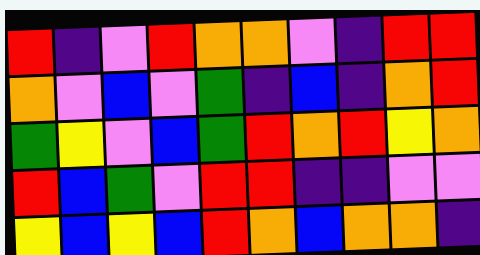[["red", "indigo", "violet", "red", "orange", "orange", "violet", "indigo", "red", "red"], ["orange", "violet", "blue", "violet", "green", "indigo", "blue", "indigo", "orange", "red"], ["green", "yellow", "violet", "blue", "green", "red", "orange", "red", "yellow", "orange"], ["red", "blue", "green", "violet", "red", "red", "indigo", "indigo", "violet", "violet"], ["yellow", "blue", "yellow", "blue", "red", "orange", "blue", "orange", "orange", "indigo"]]